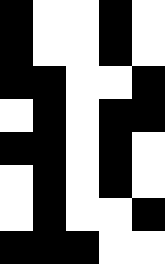[["black", "white", "white", "black", "white"], ["black", "white", "white", "black", "white"], ["black", "black", "white", "white", "black"], ["white", "black", "white", "black", "black"], ["black", "black", "white", "black", "white"], ["white", "black", "white", "black", "white"], ["white", "black", "white", "white", "black"], ["black", "black", "black", "white", "white"]]